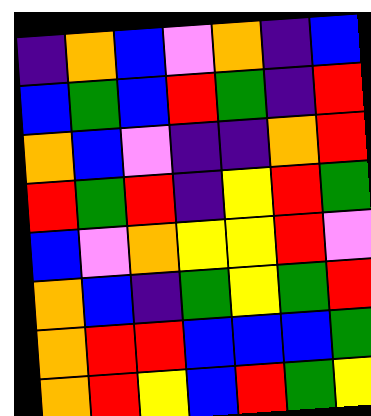[["indigo", "orange", "blue", "violet", "orange", "indigo", "blue"], ["blue", "green", "blue", "red", "green", "indigo", "red"], ["orange", "blue", "violet", "indigo", "indigo", "orange", "red"], ["red", "green", "red", "indigo", "yellow", "red", "green"], ["blue", "violet", "orange", "yellow", "yellow", "red", "violet"], ["orange", "blue", "indigo", "green", "yellow", "green", "red"], ["orange", "red", "red", "blue", "blue", "blue", "green"], ["orange", "red", "yellow", "blue", "red", "green", "yellow"]]